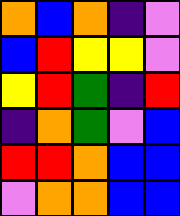[["orange", "blue", "orange", "indigo", "violet"], ["blue", "red", "yellow", "yellow", "violet"], ["yellow", "red", "green", "indigo", "red"], ["indigo", "orange", "green", "violet", "blue"], ["red", "red", "orange", "blue", "blue"], ["violet", "orange", "orange", "blue", "blue"]]